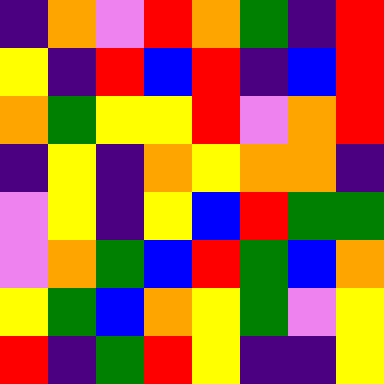[["indigo", "orange", "violet", "red", "orange", "green", "indigo", "red"], ["yellow", "indigo", "red", "blue", "red", "indigo", "blue", "red"], ["orange", "green", "yellow", "yellow", "red", "violet", "orange", "red"], ["indigo", "yellow", "indigo", "orange", "yellow", "orange", "orange", "indigo"], ["violet", "yellow", "indigo", "yellow", "blue", "red", "green", "green"], ["violet", "orange", "green", "blue", "red", "green", "blue", "orange"], ["yellow", "green", "blue", "orange", "yellow", "green", "violet", "yellow"], ["red", "indigo", "green", "red", "yellow", "indigo", "indigo", "yellow"]]